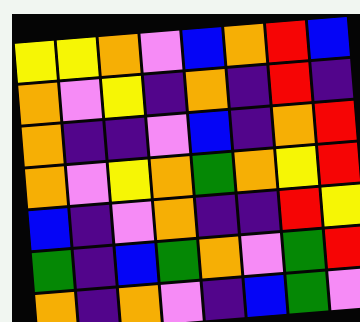[["yellow", "yellow", "orange", "violet", "blue", "orange", "red", "blue"], ["orange", "violet", "yellow", "indigo", "orange", "indigo", "red", "indigo"], ["orange", "indigo", "indigo", "violet", "blue", "indigo", "orange", "red"], ["orange", "violet", "yellow", "orange", "green", "orange", "yellow", "red"], ["blue", "indigo", "violet", "orange", "indigo", "indigo", "red", "yellow"], ["green", "indigo", "blue", "green", "orange", "violet", "green", "red"], ["orange", "indigo", "orange", "violet", "indigo", "blue", "green", "violet"]]